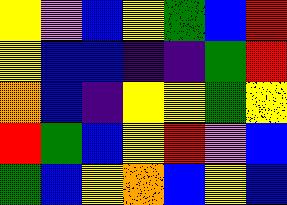[["yellow", "violet", "blue", "yellow", "green", "blue", "red"], ["yellow", "blue", "blue", "indigo", "indigo", "green", "red"], ["orange", "blue", "indigo", "yellow", "yellow", "green", "yellow"], ["red", "green", "blue", "yellow", "red", "violet", "blue"], ["green", "blue", "yellow", "orange", "blue", "yellow", "blue"]]